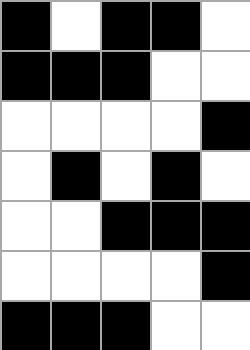[["black", "white", "black", "black", "white"], ["black", "black", "black", "white", "white"], ["white", "white", "white", "white", "black"], ["white", "black", "white", "black", "white"], ["white", "white", "black", "black", "black"], ["white", "white", "white", "white", "black"], ["black", "black", "black", "white", "white"]]